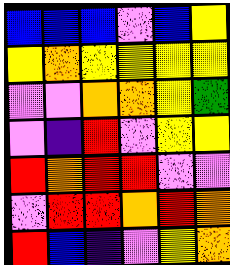[["blue", "blue", "blue", "violet", "blue", "yellow"], ["yellow", "orange", "yellow", "yellow", "yellow", "yellow"], ["violet", "violet", "orange", "orange", "yellow", "green"], ["violet", "indigo", "red", "violet", "yellow", "yellow"], ["red", "orange", "red", "red", "violet", "violet"], ["violet", "red", "red", "orange", "red", "orange"], ["red", "blue", "indigo", "violet", "yellow", "orange"]]